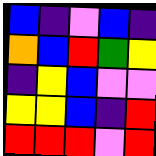[["blue", "indigo", "violet", "blue", "indigo"], ["orange", "blue", "red", "green", "yellow"], ["indigo", "yellow", "blue", "violet", "violet"], ["yellow", "yellow", "blue", "indigo", "red"], ["red", "red", "red", "violet", "red"]]